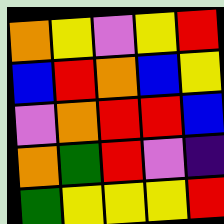[["orange", "yellow", "violet", "yellow", "red"], ["blue", "red", "orange", "blue", "yellow"], ["violet", "orange", "red", "red", "blue"], ["orange", "green", "red", "violet", "indigo"], ["green", "yellow", "yellow", "yellow", "red"]]